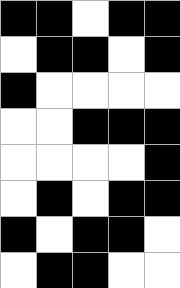[["black", "black", "white", "black", "black"], ["white", "black", "black", "white", "black"], ["black", "white", "white", "white", "white"], ["white", "white", "black", "black", "black"], ["white", "white", "white", "white", "black"], ["white", "black", "white", "black", "black"], ["black", "white", "black", "black", "white"], ["white", "black", "black", "white", "white"]]